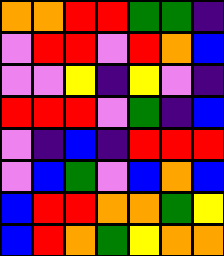[["orange", "orange", "red", "red", "green", "green", "indigo"], ["violet", "red", "red", "violet", "red", "orange", "blue"], ["violet", "violet", "yellow", "indigo", "yellow", "violet", "indigo"], ["red", "red", "red", "violet", "green", "indigo", "blue"], ["violet", "indigo", "blue", "indigo", "red", "red", "red"], ["violet", "blue", "green", "violet", "blue", "orange", "blue"], ["blue", "red", "red", "orange", "orange", "green", "yellow"], ["blue", "red", "orange", "green", "yellow", "orange", "orange"]]